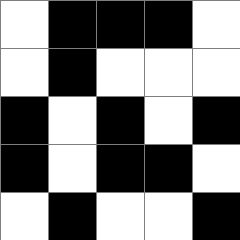[["white", "black", "black", "black", "white"], ["white", "black", "white", "white", "white"], ["black", "white", "black", "white", "black"], ["black", "white", "black", "black", "white"], ["white", "black", "white", "white", "black"]]